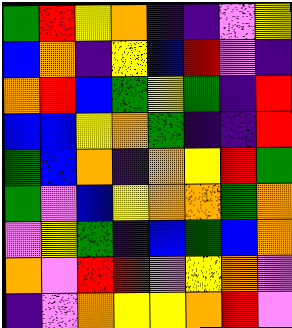[["green", "red", "yellow", "orange", "indigo", "indigo", "violet", "yellow"], ["blue", "orange", "indigo", "yellow", "blue", "red", "violet", "indigo"], ["orange", "red", "blue", "green", "yellow", "green", "indigo", "red"], ["blue", "blue", "yellow", "orange", "green", "indigo", "indigo", "red"], ["green", "blue", "orange", "indigo", "orange", "yellow", "red", "green"], ["green", "violet", "blue", "yellow", "orange", "orange", "green", "orange"], ["violet", "yellow", "green", "indigo", "blue", "green", "blue", "orange"], ["orange", "violet", "red", "red", "violet", "yellow", "orange", "violet"], ["indigo", "violet", "orange", "yellow", "yellow", "orange", "red", "violet"]]